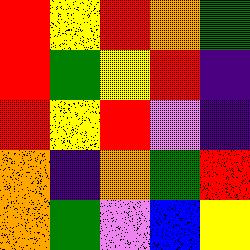[["red", "yellow", "red", "orange", "green"], ["red", "green", "yellow", "red", "indigo"], ["red", "yellow", "red", "violet", "indigo"], ["orange", "indigo", "orange", "green", "red"], ["orange", "green", "violet", "blue", "yellow"]]